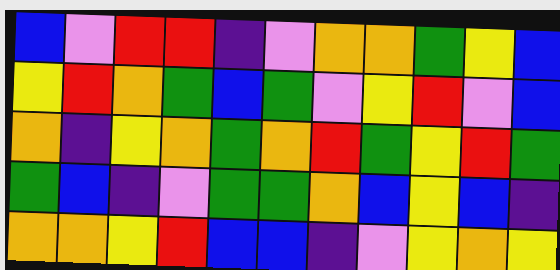[["blue", "violet", "red", "red", "indigo", "violet", "orange", "orange", "green", "yellow", "blue"], ["yellow", "red", "orange", "green", "blue", "green", "violet", "yellow", "red", "violet", "blue"], ["orange", "indigo", "yellow", "orange", "green", "orange", "red", "green", "yellow", "red", "green"], ["green", "blue", "indigo", "violet", "green", "green", "orange", "blue", "yellow", "blue", "indigo"], ["orange", "orange", "yellow", "red", "blue", "blue", "indigo", "violet", "yellow", "orange", "yellow"]]